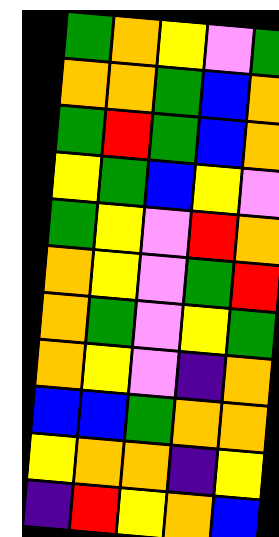[["green", "orange", "yellow", "violet", "green"], ["orange", "orange", "green", "blue", "orange"], ["green", "red", "green", "blue", "orange"], ["yellow", "green", "blue", "yellow", "violet"], ["green", "yellow", "violet", "red", "orange"], ["orange", "yellow", "violet", "green", "red"], ["orange", "green", "violet", "yellow", "green"], ["orange", "yellow", "violet", "indigo", "orange"], ["blue", "blue", "green", "orange", "orange"], ["yellow", "orange", "orange", "indigo", "yellow"], ["indigo", "red", "yellow", "orange", "blue"]]